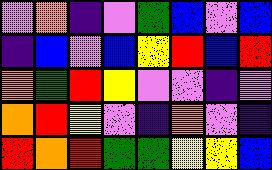[["violet", "orange", "indigo", "violet", "green", "blue", "violet", "blue"], ["indigo", "blue", "violet", "blue", "yellow", "red", "blue", "red"], ["orange", "green", "red", "yellow", "violet", "violet", "indigo", "violet"], ["orange", "red", "yellow", "violet", "indigo", "orange", "violet", "indigo"], ["red", "orange", "red", "green", "green", "yellow", "yellow", "blue"]]